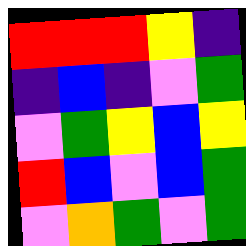[["red", "red", "red", "yellow", "indigo"], ["indigo", "blue", "indigo", "violet", "green"], ["violet", "green", "yellow", "blue", "yellow"], ["red", "blue", "violet", "blue", "green"], ["violet", "orange", "green", "violet", "green"]]